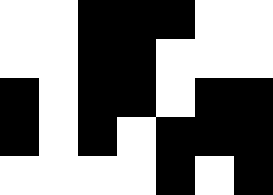[["white", "white", "black", "black", "black", "white", "white"], ["white", "white", "black", "black", "white", "white", "white"], ["black", "white", "black", "black", "white", "black", "black"], ["black", "white", "black", "white", "black", "black", "black"], ["white", "white", "white", "white", "black", "white", "black"]]